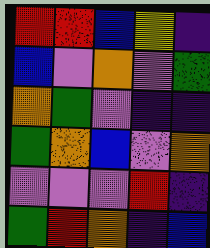[["red", "red", "blue", "yellow", "indigo"], ["blue", "violet", "orange", "violet", "green"], ["orange", "green", "violet", "indigo", "indigo"], ["green", "orange", "blue", "violet", "orange"], ["violet", "violet", "violet", "red", "indigo"], ["green", "red", "orange", "indigo", "blue"]]